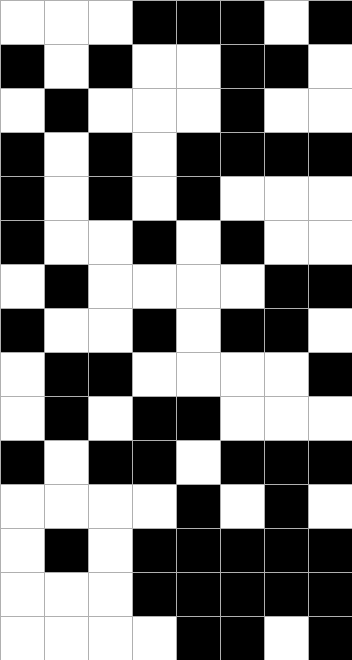[["white", "white", "white", "black", "black", "black", "white", "black"], ["black", "white", "black", "white", "white", "black", "black", "white"], ["white", "black", "white", "white", "white", "black", "white", "white"], ["black", "white", "black", "white", "black", "black", "black", "black"], ["black", "white", "black", "white", "black", "white", "white", "white"], ["black", "white", "white", "black", "white", "black", "white", "white"], ["white", "black", "white", "white", "white", "white", "black", "black"], ["black", "white", "white", "black", "white", "black", "black", "white"], ["white", "black", "black", "white", "white", "white", "white", "black"], ["white", "black", "white", "black", "black", "white", "white", "white"], ["black", "white", "black", "black", "white", "black", "black", "black"], ["white", "white", "white", "white", "black", "white", "black", "white"], ["white", "black", "white", "black", "black", "black", "black", "black"], ["white", "white", "white", "black", "black", "black", "black", "black"], ["white", "white", "white", "white", "black", "black", "white", "black"]]